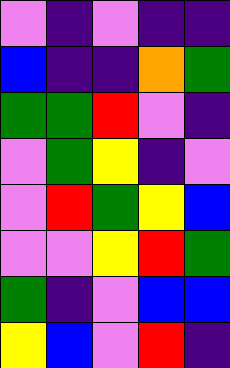[["violet", "indigo", "violet", "indigo", "indigo"], ["blue", "indigo", "indigo", "orange", "green"], ["green", "green", "red", "violet", "indigo"], ["violet", "green", "yellow", "indigo", "violet"], ["violet", "red", "green", "yellow", "blue"], ["violet", "violet", "yellow", "red", "green"], ["green", "indigo", "violet", "blue", "blue"], ["yellow", "blue", "violet", "red", "indigo"]]